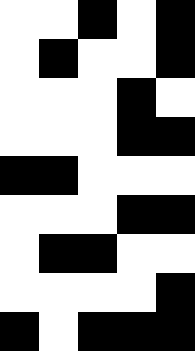[["white", "white", "black", "white", "black"], ["white", "black", "white", "white", "black"], ["white", "white", "white", "black", "white"], ["white", "white", "white", "black", "black"], ["black", "black", "white", "white", "white"], ["white", "white", "white", "black", "black"], ["white", "black", "black", "white", "white"], ["white", "white", "white", "white", "black"], ["black", "white", "black", "black", "black"]]